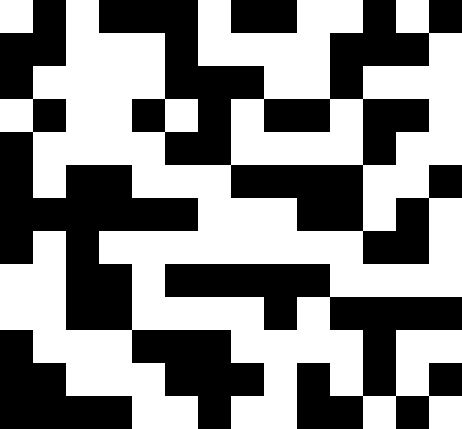[["white", "black", "white", "black", "black", "black", "white", "black", "black", "white", "white", "black", "white", "black"], ["black", "black", "white", "white", "white", "black", "white", "white", "white", "white", "black", "black", "black", "white"], ["black", "white", "white", "white", "white", "black", "black", "black", "white", "white", "black", "white", "white", "white"], ["white", "black", "white", "white", "black", "white", "black", "white", "black", "black", "white", "black", "black", "white"], ["black", "white", "white", "white", "white", "black", "black", "white", "white", "white", "white", "black", "white", "white"], ["black", "white", "black", "black", "white", "white", "white", "black", "black", "black", "black", "white", "white", "black"], ["black", "black", "black", "black", "black", "black", "white", "white", "white", "black", "black", "white", "black", "white"], ["black", "white", "black", "white", "white", "white", "white", "white", "white", "white", "white", "black", "black", "white"], ["white", "white", "black", "black", "white", "black", "black", "black", "black", "black", "white", "white", "white", "white"], ["white", "white", "black", "black", "white", "white", "white", "white", "black", "white", "black", "black", "black", "black"], ["black", "white", "white", "white", "black", "black", "black", "white", "white", "white", "white", "black", "white", "white"], ["black", "black", "white", "white", "white", "black", "black", "black", "white", "black", "white", "black", "white", "black"], ["black", "black", "black", "black", "white", "white", "black", "white", "white", "black", "black", "white", "black", "white"]]